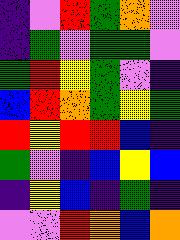[["indigo", "violet", "red", "green", "orange", "violet"], ["indigo", "green", "violet", "green", "green", "violet"], ["green", "red", "yellow", "green", "violet", "indigo"], ["blue", "red", "orange", "green", "yellow", "green"], ["red", "yellow", "red", "red", "blue", "indigo"], ["green", "violet", "indigo", "blue", "yellow", "blue"], ["indigo", "yellow", "blue", "indigo", "green", "indigo"], ["violet", "violet", "red", "orange", "blue", "orange"]]